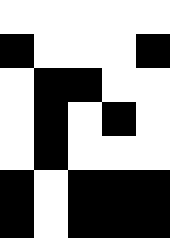[["white", "white", "white", "white", "white"], ["black", "white", "white", "white", "black"], ["white", "black", "black", "white", "white"], ["white", "black", "white", "black", "white"], ["white", "black", "white", "white", "white"], ["black", "white", "black", "black", "black"], ["black", "white", "black", "black", "black"]]